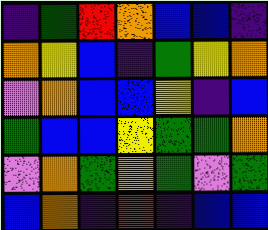[["indigo", "green", "red", "orange", "blue", "blue", "indigo"], ["orange", "yellow", "blue", "indigo", "green", "yellow", "orange"], ["violet", "orange", "blue", "blue", "yellow", "indigo", "blue"], ["green", "blue", "blue", "yellow", "green", "green", "orange"], ["violet", "orange", "green", "orange", "green", "violet", "green"], ["blue", "orange", "indigo", "red", "indigo", "blue", "blue"]]